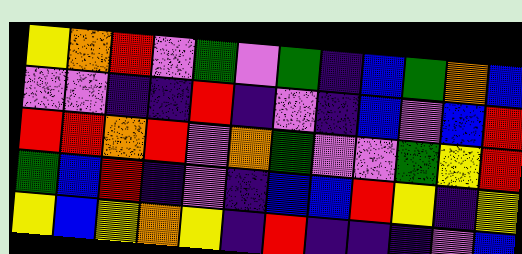[["yellow", "orange", "red", "violet", "green", "violet", "green", "indigo", "blue", "green", "orange", "blue"], ["violet", "violet", "indigo", "indigo", "red", "indigo", "violet", "indigo", "blue", "violet", "blue", "red"], ["red", "red", "orange", "red", "violet", "orange", "green", "violet", "violet", "green", "yellow", "red"], ["green", "blue", "red", "indigo", "violet", "indigo", "blue", "blue", "red", "yellow", "indigo", "yellow"], ["yellow", "blue", "yellow", "orange", "yellow", "indigo", "red", "indigo", "indigo", "indigo", "violet", "blue"]]